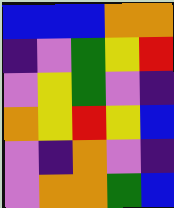[["blue", "blue", "blue", "orange", "orange"], ["indigo", "violet", "green", "yellow", "red"], ["violet", "yellow", "green", "violet", "indigo"], ["orange", "yellow", "red", "yellow", "blue"], ["violet", "indigo", "orange", "violet", "indigo"], ["violet", "orange", "orange", "green", "blue"]]